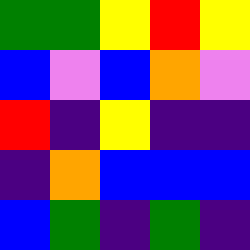[["green", "green", "yellow", "red", "yellow"], ["blue", "violet", "blue", "orange", "violet"], ["red", "indigo", "yellow", "indigo", "indigo"], ["indigo", "orange", "blue", "blue", "blue"], ["blue", "green", "indigo", "green", "indigo"]]